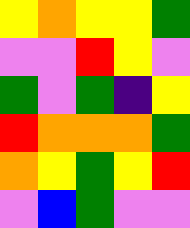[["yellow", "orange", "yellow", "yellow", "green"], ["violet", "violet", "red", "yellow", "violet"], ["green", "violet", "green", "indigo", "yellow"], ["red", "orange", "orange", "orange", "green"], ["orange", "yellow", "green", "yellow", "red"], ["violet", "blue", "green", "violet", "violet"]]